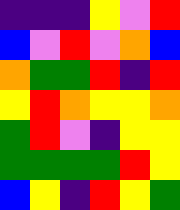[["indigo", "indigo", "indigo", "yellow", "violet", "red"], ["blue", "violet", "red", "violet", "orange", "blue"], ["orange", "green", "green", "red", "indigo", "red"], ["yellow", "red", "orange", "yellow", "yellow", "orange"], ["green", "red", "violet", "indigo", "yellow", "yellow"], ["green", "green", "green", "green", "red", "yellow"], ["blue", "yellow", "indigo", "red", "yellow", "green"]]